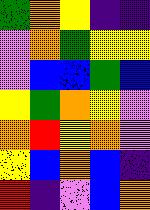[["green", "orange", "yellow", "indigo", "indigo"], ["violet", "orange", "green", "yellow", "yellow"], ["violet", "blue", "blue", "green", "blue"], ["yellow", "green", "orange", "yellow", "violet"], ["orange", "red", "yellow", "orange", "violet"], ["yellow", "blue", "orange", "blue", "indigo"], ["red", "indigo", "violet", "blue", "orange"]]